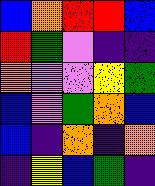[["blue", "orange", "red", "red", "blue"], ["red", "green", "violet", "indigo", "indigo"], ["orange", "violet", "violet", "yellow", "green"], ["blue", "violet", "green", "orange", "blue"], ["blue", "indigo", "orange", "indigo", "orange"], ["indigo", "yellow", "blue", "green", "indigo"]]